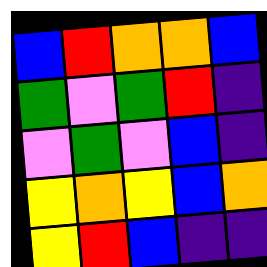[["blue", "red", "orange", "orange", "blue"], ["green", "violet", "green", "red", "indigo"], ["violet", "green", "violet", "blue", "indigo"], ["yellow", "orange", "yellow", "blue", "orange"], ["yellow", "red", "blue", "indigo", "indigo"]]